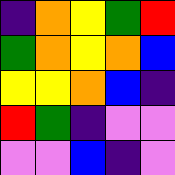[["indigo", "orange", "yellow", "green", "red"], ["green", "orange", "yellow", "orange", "blue"], ["yellow", "yellow", "orange", "blue", "indigo"], ["red", "green", "indigo", "violet", "violet"], ["violet", "violet", "blue", "indigo", "violet"]]